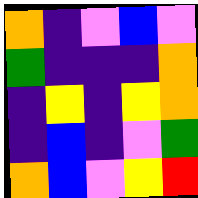[["orange", "indigo", "violet", "blue", "violet"], ["green", "indigo", "indigo", "indigo", "orange"], ["indigo", "yellow", "indigo", "yellow", "orange"], ["indigo", "blue", "indigo", "violet", "green"], ["orange", "blue", "violet", "yellow", "red"]]